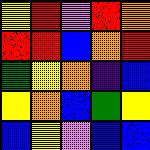[["yellow", "red", "violet", "red", "orange"], ["red", "red", "blue", "orange", "red"], ["green", "yellow", "orange", "indigo", "blue"], ["yellow", "orange", "blue", "green", "yellow"], ["blue", "yellow", "violet", "blue", "blue"]]